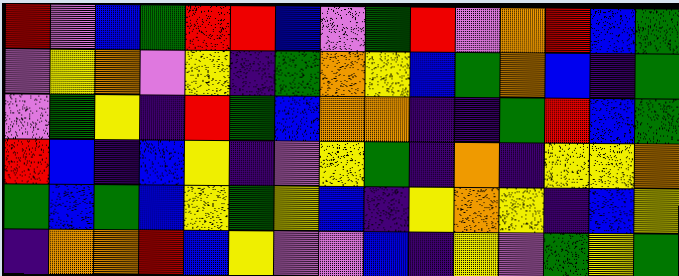[["red", "violet", "blue", "green", "red", "red", "blue", "violet", "green", "red", "violet", "orange", "red", "blue", "green"], ["violet", "yellow", "orange", "violet", "yellow", "indigo", "green", "orange", "yellow", "blue", "green", "orange", "blue", "indigo", "green"], ["violet", "green", "yellow", "indigo", "red", "green", "blue", "orange", "orange", "indigo", "indigo", "green", "red", "blue", "green"], ["red", "blue", "indigo", "blue", "yellow", "indigo", "violet", "yellow", "green", "indigo", "orange", "indigo", "yellow", "yellow", "orange"], ["green", "blue", "green", "blue", "yellow", "green", "yellow", "blue", "indigo", "yellow", "orange", "yellow", "indigo", "blue", "yellow"], ["indigo", "orange", "orange", "red", "blue", "yellow", "violet", "violet", "blue", "indigo", "yellow", "violet", "green", "yellow", "green"]]